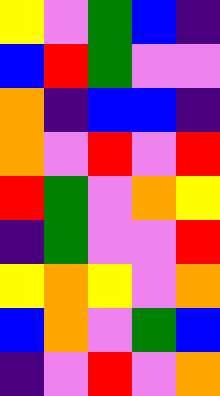[["yellow", "violet", "green", "blue", "indigo"], ["blue", "red", "green", "violet", "violet"], ["orange", "indigo", "blue", "blue", "indigo"], ["orange", "violet", "red", "violet", "red"], ["red", "green", "violet", "orange", "yellow"], ["indigo", "green", "violet", "violet", "red"], ["yellow", "orange", "yellow", "violet", "orange"], ["blue", "orange", "violet", "green", "blue"], ["indigo", "violet", "red", "violet", "orange"]]